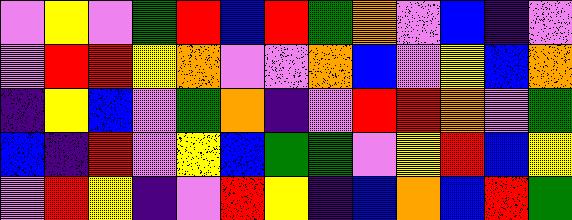[["violet", "yellow", "violet", "green", "red", "blue", "red", "green", "orange", "violet", "blue", "indigo", "violet"], ["violet", "red", "red", "yellow", "orange", "violet", "violet", "orange", "blue", "violet", "yellow", "blue", "orange"], ["indigo", "yellow", "blue", "violet", "green", "orange", "indigo", "violet", "red", "red", "orange", "violet", "green"], ["blue", "indigo", "red", "violet", "yellow", "blue", "green", "green", "violet", "yellow", "red", "blue", "yellow"], ["violet", "red", "yellow", "indigo", "violet", "red", "yellow", "indigo", "blue", "orange", "blue", "red", "green"]]